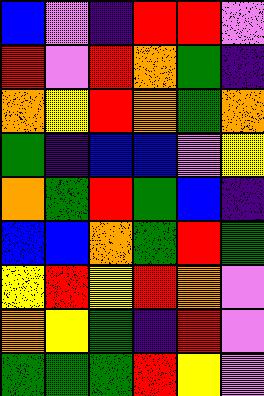[["blue", "violet", "indigo", "red", "red", "violet"], ["red", "violet", "red", "orange", "green", "indigo"], ["orange", "yellow", "red", "orange", "green", "orange"], ["green", "indigo", "blue", "blue", "violet", "yellow"], ["orange", "green", "red", "green", "blue", "indigo"], ["blue", "blue", "orange", "green", "red", "green"], ["yellow", "red", "yellow", "red", "orange", "violet"], ["orange", "yellow", "green", "indigo", "red", "violet"], ["green", "green", "green", "red", "yellow", "violet"]]